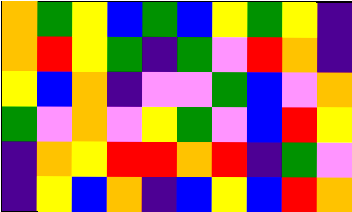[["orange", "green", "yellow", "blue", "green", "blue", "yellow", "green", "yellow", "indigo"], ["orange", "red", "yellow", "green", "indigo", "green", "violet", "red", "orange", "indigo"], ["yellow", "blue", "orange", "indigo", "violet", "violet", "green", "blue", "violet", "orange"], ["green", "violet", "orange", "violet", "yellow", "green", "violet", "blue", "red", "yellow"], ["indigo", "orange", "yellow", "red", "red", "orange", "red", "indigo", "green", "violet"], ["indigo", "yellow", "blue", "orange", "indigo", "blue", "yellow", "blue", "red", "orange"]]